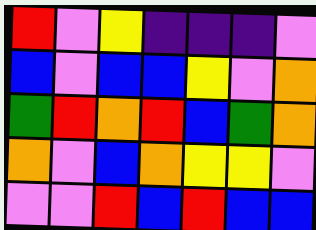[["red", "violet", "yellow", "indigo", "indigo", "indigo", "violet"], ["blue", "violet", "blue", "blue", "yellow", "violet", "orange"], ["green", "red", "orange", "red", "blue", "green", "orange"], ["orange", "violet", "blue", "orange", "yellow", "yellow", "violet"], ["violet", "violet", "red", "blue", "red", "blue", "blue"]]